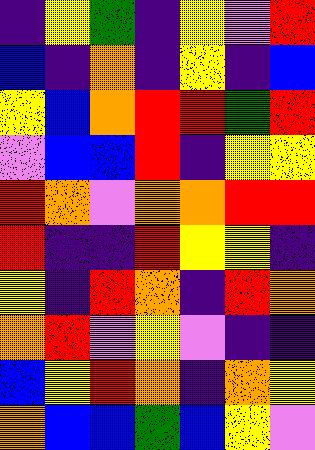[["indigo", "yellow", "green", "indigo", "yellow", "violet", "red"], ["blue", "indigo", "orange", "indigo", "yellow", "indigo", "blue"], ["yellow", "blue", "orange", "red", "red", "green", "red"], ["violet", "blue", "blue", "red", "indigo", "yellow", "yellow"], ["red", "orange", "violet", "orange", "orange", "red", "red"], ["red", "indigo", "indigo", "red", "yellow", "yellow", "indigo"], ["yellow", "indigo", "red", "orange", "indigo", "red", "orange"], ["orange", "red", "violet", "yellow", "violet", "indigo", "indigo"], ["blue", "yellow", "red", "orange", "indigo", "orange", "yellow"], ["orange", "blue", "blue", "green", "blue", "yellow", "violet"]]